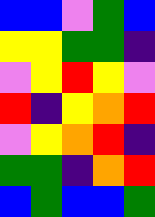[["blue", "blue", "violet", "green", "blue"], ["yellow", "yellow", "green", "green", "indigo"], ["violet", "yellow", "red", "yellow", "violet"], ["red", "indigo", "yellow", "orange", "red"], ["violet", "yellow", "orange", "red", "indigo"], ["green", "green", "indigo", "orange", "red"], ["blue", "green", "blue", "blue", "green"]]